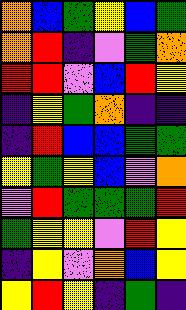[["orange", "blue", "green", "yellow", "blue", "green"], ["orange", "red", "indigo", "violet", "green", "orange"], ["red", "red", "violet", "blue", "red", "yellow"], ["indigo", "yellow", "green", "orange", "indigo", "indigo"], ["indigo", "red", "blue", "blue", "green", "green"], ["yellow", "green", "yellow", "blue", "violet", "orange"], ["violet", "red", "green", "green", "green", "red"], ["green", "yellow", "yellow", "violet", "red", "yellow"], ["indigo", "yellow", "violet", "orange", "blue", "yellow"], ["yellow", "red", "yellow", "indigo", "green", "indigo"]]